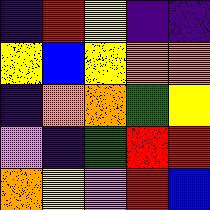[["indigo", "red", "yellow", "indigo", "indigo"], ["yellow", "blue", "yellow", "orange", "orange"], ["indigo", "orange", "orange", "green", "yellow"], ["violet", "indigo", "green", "red", "red"], ["orange", "yellow", "violet", "red", "blue"]]